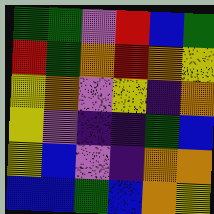[["green", "green", "violet", "red", "blue", "green"], ["red", "green", "orange", "red", "orange", "yellow"], ["yellow", "orange", "violet", "yellow", "indigo", "orange"], ["yellow", "violet", "indigo", "indigo", "green", "blue"], ["yellow", "blue", "violet", "indigo", "orange", "orange"], ["blue", "blue", "green", "blue", "orange", "yellow"]]